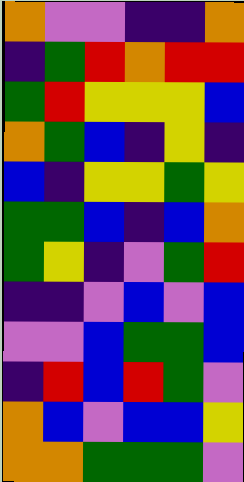[["orange", "violet", "violet", "indigo", "indigo", "orange"], ["indigo", "green", "red", "orange", "red", "red"], ["green", "red", "yellow", "yellow", "yellow", "blue"], ["orange", "green", "blue", "indigo", "yellow", "indigo"], ["blue", "indigo", "yellow", "yellow", "green", "yellow"], ["green", "green", "blue", "indigo", "blue", "orange"], ["green", "yellow", "indigo", "violet", "green", "red"], ["indigo", "indigo", "violet", "blue", "violet", "blue"], ["violet", "violet", "blue", "green", "green", "blue"], ["indigo", "red", "blue", "red", "green", "violet"], ["orange", "blue", "violet", "blue", "blue", "yellow"], ["orange", "orange", "green", "green", "green", "violet"]]